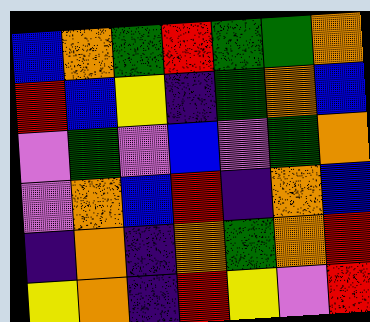[["blue", "orange", "green", "red", "green", "green", "orange"], ["red", "blue", "yellow", "indigo", "green", "orange", "blue"], ["violet", "green", "violet", "blue", "violet", "green", "orange"], ["violet", "orange", "blue", "red", "indigo", "orange", "blue"], ["indigo", "orange", "indigo", "orange", "green", "orange", "red"], ["yellow", "orange", "indigo", "red", "yellow", "violet", "red"]]